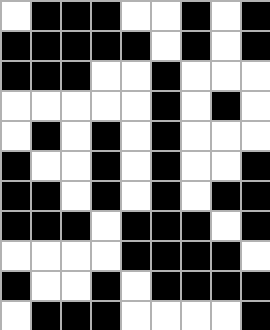[["white", "black", "black", "black", "white", "white", "black", "white", "black"], ["black", "black", "black", "black", "black", "white", "black", "white", "black"], ["black", "black", "black", "white", "white", "black", "white", "white", "white"], ["white", "white", "white", "white", "white", "black", "white", "black", "white"], ["white", "black", "white", "black", "white", "black", "white", "white", "white"], ["black", "white", "white", "black", "white", "black", "white", "white", "black"], ["black", "black", "white", "black", "white", "black", "white", "black", "black"], ["black", "black", "black", "white", "black", "black", "black", "white", "black"], ["white", "white", "white", "white", "black", "black", "black", "black", "white"], ["black", "white", "white", "black", "white", "black", "black", "black", "black"], ["white", "black", "black", "black", "white", "white", "white", "white", "black"]]